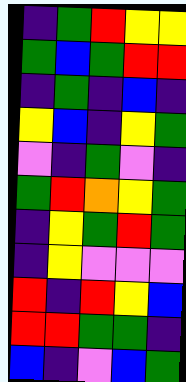[["indigo", "green", "red", "yellow", "yellow"], ["green", "blue", "green", "red", "red"], ["indigo", "green", "indigo", "blue", "indigo"], ["yellow", "blue", "indigo", "yellow", "green"], ["violet", "indigo", "green", "violet", "indigo"], ["green", "red", "orange", "yellow", "green"], ["indigo", "yellow", "green", "red", "green"], ["indigo", "yellow", "violet", "violet", "violet"], ["red", "indigo", "red", "yellow", "blue"], ["red", "red", "green", "green", "indigo"], ["blue", "indigo", "violet", "blue", "green"]]